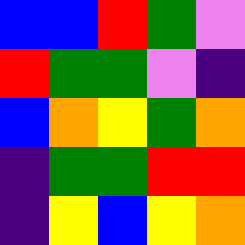[["blue", "blue", "red", "green", "violet"], ["red", "green", "green", "violet", "indigo"], ["blue", "orange", "yellow", "green", "orange"], ["indigo", "green", "green", "red", "red"], ["indigo", "yellow", "blue", "yellow", "orange"]]